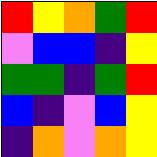[["red", "yellow", "orange", "green", "red"], ["violet", "blue", "blue", "indigo", "yellow"], ["green", "green", "indigo", "green", "red"], ["blue", "indigo", "violet", "blue", "yellow"], ["indigo", "orange", "violet", "orange", "yellow"]]